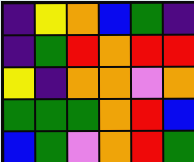[["indigo", "yellow", "orange", "blue", "green", "indigo"], ["indigo", "green", "red", "orange", "red", "red"], ["yellow", "indigo", "orange", "orange", "violet", "orange"], ["green", "green", "green", "orange", "red", "blue"], ["blue", "green", "violet", "orange", "red", "green"]]